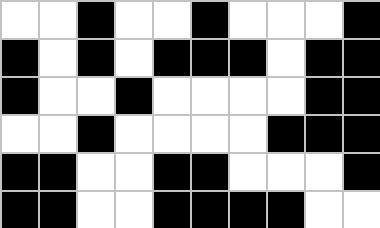[["white", "white", "black", "white", "white", "black", "white", "white", "white", "black"], ["black", "white", "black", "white", "black", "black", "black", "white", "black", "black"], ["black", "white", "white", "black", "white", "white", "white", "white", "black", "black"], ["white", "white", "black", "white", "white", "white", "white", "black", "black", "black"], ["black", "black", "white", "white", "black", "black", "white", "white", "white", "black"], ["black", "black", "white", "white", "black", "black", "black", "black", "white", "white"]]